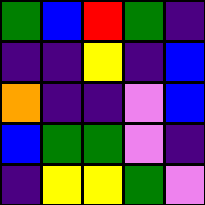[["green", "blue", "red", "green", "indigo"], ["indigo", "indigo", "yellow", "indigo", "blue"], ["orange", "indigo", "indigo", "violet", "blue"], ["blue", "green", "green", "violet", "indigo"], ["indigo", "yellow", "yellow", "green", "violet"]]